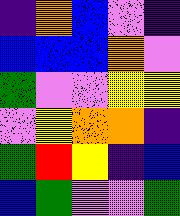[["indigo", "orange", "blue", "violet", "indigo"], ["blue", "blue", "blue", "orange", "violet"], ["green", "violet", "violet", "yellow", "yellow"], ["violet", "yellow", "orange", "orange", "indigo"], ["green", "red", "yellow", "indigo", "blue"], ["blue", "green", "violet", "violet", "green"]]